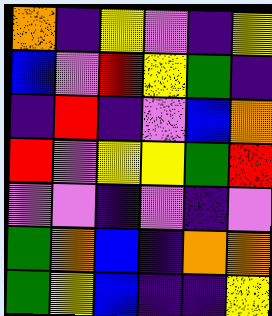[["orange", "indigo", "yellow", "violet", "indigo", "yellow"], ["blue", "violet", "red", "yellow", "green", "indigo"], ["indigo", "red", "indigo", "violet", "blue", "orange"], ["red", "violet", "yellow", "yellow", "green", "red"], ["violet", "violet", "indigo", "violet", "indigo", "violet"], ["green", "orange", "blue", "indigo", "orange", "orange"], ["green", "yellow", "blue", "indigo", "indigo", "yellow"]]